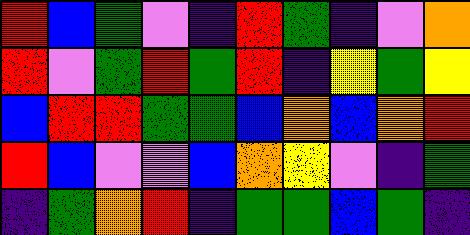[["red", "blue", "green", "violet", "indigo", "red", "green", "indigo", "violet", "orange"], ["red", "violet", "green", "red", "green", "red", "indigo", "yellow", "green", "yellow"], ["blue", "red", "red", "green", "green", "blue", "orange", "blue", "orange", "red"], ["red", "blue", "violet", "violet", "blue", "orange", "yellow", "violet", "indigo", "green"], ["indigo", "green", "orange", "red", "indigo", "green", "green", "blue", "green", "indigo"]]